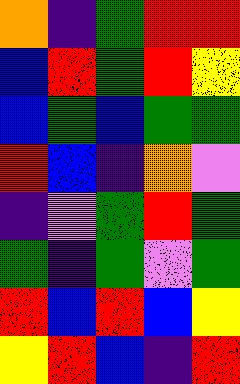[["orange", "indigo", "green", "red", "red"], ["blue", "red", "green", "red", "yellow"], ["blue", "green", "blue", "green", "green"], ["red", "blue", "indigo", "orange", "violet"], ["indigo", "violet", "green", "red", "green"], ["green", "indigo", "green", "violet", "green"], ["red", "blue", "red", "blue", "yellow"], ["yellow", "red", "blue", "indigo", "red"]]